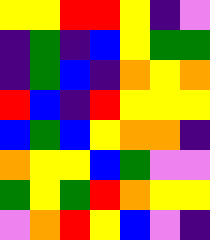[["yellow", "yellow", "red", "red", "yellow", "indigo", "violet"], ["indigo", "green", "indigo", "blue", "yellow", "green", "green"], ["indigo", "green", "blue", "indigo", "orange", "yellow", "orange"], ["red", "blue", "indigo", "red", "yellow", "yellow", "yellow"], ["blue", "green", "blue", "yellow", "orange", "orange", "indigo"], ["orange", "yellow", "yellow", "blue", "green", "violet", "violet"], ["green", "yellow", "green", "red", "orange", "yellow", "yellow"], ["violet", "orange", "red", "yellow", "blue", "violet", "indigo"]]